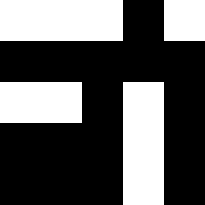[["white", "white", "white", "black", "white"], ["black", "black", "black", "black", "black"], ["white", "white", "black", "white", "black"], ["black", "black", "black", "white", "black"], ["black", "black", "black", "white", "black"]]